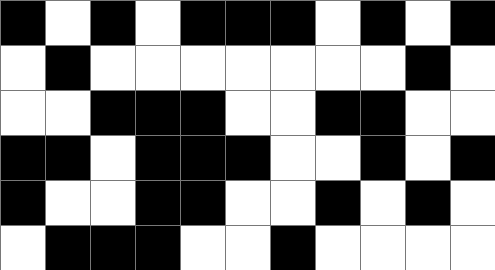[["black", "white", "black", "white", "black", "black", "black", "white", "black", "white", "black"], ["white", "black", "white", "white", "white", "white", "white", "white", "white", "black", "white"], ["white", "white", "black", "black", "black", "white", "white", "black", "black", "white", "white"], ["black", "black", "white", "black", "black", "black", "white", "white", "black", "white", "black"], ["black", "white", "white", "black", "black", "white", "white", "black", "white", "black", "white"], ["white", "black", "black", "black", "white", "white", "black", "white", "white", "white", "white"]]